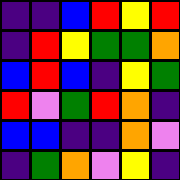[["indigo", "indigo", "blue", "red", "yellow", "red"], ["indigo", "red", "yellow", "green", "green", "orange"], ["blue", "red", "blue", "indigo", "yellow", "green"], ["red", "violet", "green", "red", "orange", "indigo"], ["blue", "blue", "indigo", "indigo", "orange", "violet"], ["indigo", "green", "orange", "violet", "yellow", "indigo"]]